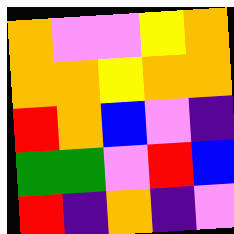[["orange", "violet", "violet", "yellow", "orange"], ["orange", "orange", "yellow", "orange", "orange"], ["red", "orange", "blue", "violet", "indigo"], ["green", "green", "violet", "red", "blue"], ["red", "indigo", "orange", "indigo", "violet"]]